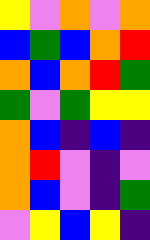[["yellow", "violet", "orange", "violet", "orange"], ["blue", "green", "blue", "orange", "red"], ["orange", "blue", "orange", "red", "green"], ["green", "violet", "green", "yellow", "yellow"], ["orange", "blue", "indigo", "blue", "indigo"], ["orange", "red", "violet", "indigo", "violet"], ["orange", "blue", "violet", "indigo", "green"], ["violet", "yellow", "blue", "yellow", "indigo"]]